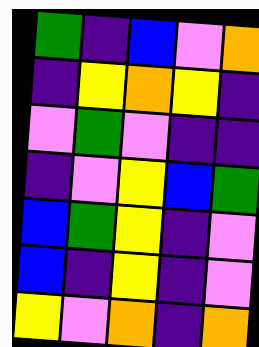[["green", "indigo", "blue", "violet", "orange"], ["indigo", "yellow", "orange", "yellow", "indigo"], ["violet", "green", "violet", "indigo", "indigo"], ["indigo", "violet", "yellow", "blue", "green"], ["blue", "green", "yellow", "indigo", "violet"], ["blue", "indigo", "yellow", "indigo", "violet"], ["yellow", "violet", "orange", "indigo", "orange"]]